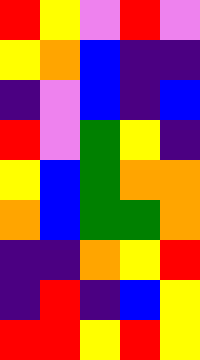[["red", "yellow", "violet", "red", "violet"], ["yellow", "orange", "blue", "indigo", "indigo"], ["indigo", "violet", "blue", "indigo", "blue"], ["red", "violet", "green", "yellow", "indigo"], ["yellow", "blue", "green", "orange", "orange"], ["orange", "blue", "green", "green", "orange"], ["indigo", "indigo", "orange", "yellow", "red"], ["indigo", "red", "indigo", "blue", "yellow"], ["red", "red", "yellow", "red", "yellow"]]